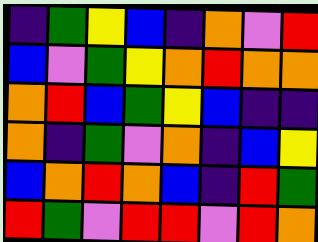[["indigo", "green", "yellow", "blue", "indigo", "orange", "violet", "red"], ["blue", "violet", "green", "yellow", "orange", "red", "orange", "orange"], ["orange", "red", "blue", "green", "yellow", "blue", "indigo", "indigo"], ["orange", "indigo", "green", "violet", "orange", "indigo", "blue", "yellow"], ["blue", "orange", "red", "orange", "blue", "indigo", "red", "green"], ["red", "green", "violet", "red", "red", "violet", "red", "orange"]]